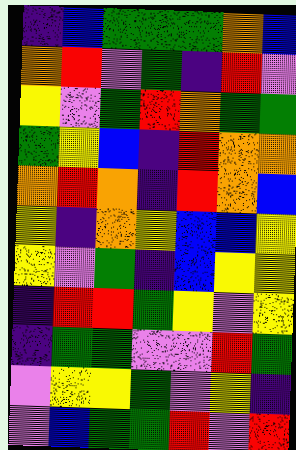[["indigo", "blue", "green", "green", "green", "orange", "blue"], ["orange", "red", "violet", "green", "indigo", "red", "violet"], ["yellow", "violet", "green", "red", "orange", "green", "green"], ["green", "yellow", "blue", "indigo", "red", "orange", "orange"], ["orange", "red", "orange", "indigo", "red", "orange", "blue"], ["yellow", "indigo", "orange", "yellow", "blue", "blue", "yellow"], ["yellow", "violet", "green", "indigo", "blue", "yellow", "yellow"], ["indigo", "red", "red", "green", "yellow", "violet", "yellow"], ["indigo", "green", "green", "violet", "violet", "red", "green"], ["violet", "yellow", "yellow", "green", "violet", "yellow", "indigo"], ["violet", "blue", "green", "green", "red", "violet", "red"]]